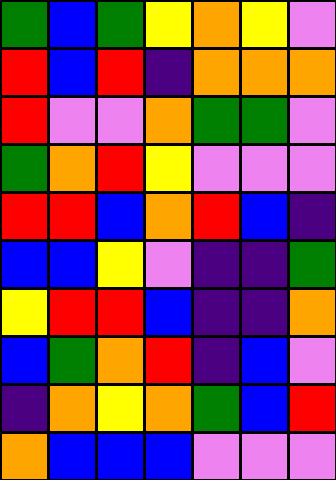[["green", "blue", "green", "yellow", "orange", "yellow", "violet"], ["red", "blue", "red", "indigo", "orange", "orange", "orange"], ["red", "violet", "violet", "orange", "green", "green", "violet"], ["green", "orange", "red", "yellow", "violet", "violet", "violet"], ["red", "red", "blue", "orange", "red", "blue", "indigo"], ["blue", "blue", "yellow", "violet", "indigo", "indigo", "green"], ["yellow", "red", "red", "blue", "indigo", "indigo", "orange"], ["blue", "green", "orange", "red", "indigo", "blue", "violet"], ["indigo", "orange", "yellow", "orange", "green", "blue", "red"], ["orange", "blue", "blue", "blue", "violet", "violet", "violet"]]